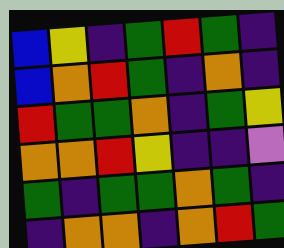[["blue", "yellow", "indigo", "green", "red", "green", "indigo"], ["blue", "orange", "red", "green", "indigo", "orange", "indigo"], ["red", "green", "green", "orange", "indigo", "green", "yellow"], ["orange", "orange", "red", "yellow", "indigo", "indigo", "violet"], ["green", "indigo", "green", "green", "orange", "green", "indigo"], ["indigo", "orange", "orange", "indigo", "orange", "red", "green"]]